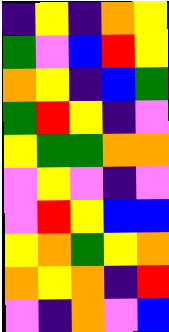[["indigo", "yellow", "indigo", "orange", "yellow"], ["green", "violet", "blue", "red", "yellow"], ["orange", "yellow", "indigo", "blue", "green"], ["green", "red", "yellow", "indigo", "violet"], ["yellow", "green", "green", "orange", "orange"], ["violet", "yellow", "violet", "indigo", "violet"], ["violet", "red", "yellow", "blue", "blue"], ["yellow", "orange", "green", "yellow", "orange"], ["orange", "yellow", "orange", "indigo", "red"], ["violet", "indigo", "orange", "violet", "blue"]]